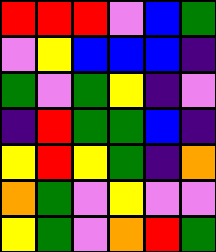[["red", "red", "red", "violet", "blue", "green"], ["violet", "yellow", "blue", "blue", "blue", "indigo"], ["green", "violet", "green", "yellow", "indigo", "violet"], ["indigo", "red", "green", "green", "blue", "indigo"], ["yellow", "red", "yellow", "green", "indigo", "orange"], ["orange", "green", "violet", "yellow", "violet", "violet"], ["yellow", "green", "violet", "orange", "red", "green"]]